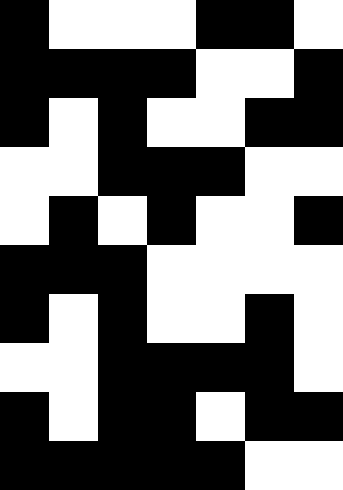[["black", "white", "white", "white", "black", "black", "white"], ["black", "black", "black", "black", "white", "white", "black"], ["black", "white", "black", "white", "white", "black", "black"], ["white", "white", "black", "black", "black", "white", "white"], ["white", "black", "white", "black", "white", "white", "black"], ["black", "black", "black", "white", "white", "white", "white"], ["black", "white", "black", "white", "white", "black", "white"], ["white", "white", "black", "black", "black", "black", "white"], ["black", "white", "black", "black", "white", "black", "black"], ["black", "black", "black", "black", "black", "white", "white"]]